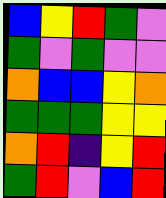[["blue", "yellow", "red", "green", "violet"], ["green", "violet", "green", "violet", "violet"], ["orange", "blue", "blue", "yellow", "orange"], ["green", "green", "green", "yellow", "yellow"], ["orange", "red", "indigo", "yellow", "red"], ["green", "red", "violet", "blue", "red"]]